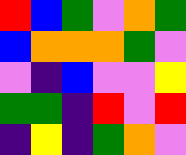[["red", "blue", "green", "violet", "orange", "green"], ["blue", "orange", "orange", "orange", "green", "violet"], ["violet", "indigo", "blue", "violet", "violet", "yellow"], ["green", "green", "indigo", "red", "violet", "red"], ["indigo", "yellow", "indigo", "green", "orange", "violet"]]